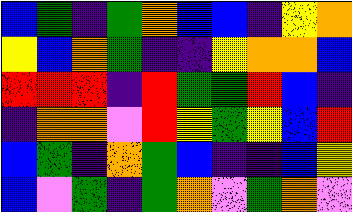[["blue", "green", "indigo", "green", "orange", "blue", "blue", "indigo", "yellow", "orange"], ["yellow", "blue", "orange", "green", "indigo", "indigo", "yellow", "orange", "orange", "blue"], ["red", "red", "red", "indigo", "red", "green", "green", "red", "blue", "indigo"], ["indigo", "orange", "orange", "violet", "red", "yellow", "green", "yellow", "blue", "red"], ["blue", "green", "indigo", "orange", "green", "blue", "indigo", "indigo", "blue", "yellow"], ["blue", "violet", "green", "indigo", "green", "orange", "violet", "green", "orange", "violet"]]